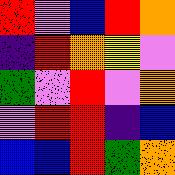[["red", "violet", "blue", "red", "orange"], ["indigo", "red", "orange", "yellow", "violet"], ["green", "violet", "red", "violet", "orange"], ["violet", "red", "red", "indigo", "blue"], ["blue", "blue", "red", "green", "orange"]]